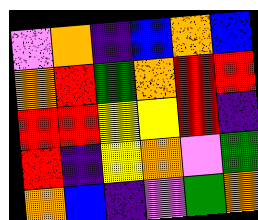[["violet", "orange", "indigo", "blue", "orange", "blue"], ["orange", "red", "green", "orange", "red", "red"], ["red", "red", "yellow", "yellow", "red", "indigo"], ["red", "indigo", "yellow", "orange", "violet", "green"], ["orange", "blue", "indigo", "violet", "green", "orange"]]